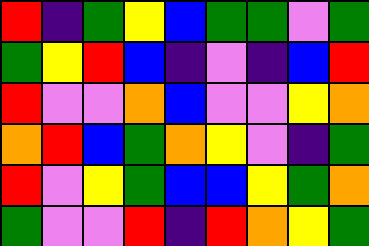[["red", "indigo", "green", "yellow", "blue", "green", "green", "violet", "green"], ["green", "yellow", "red", "blue", "indigo", "violet", "indigo", "blue", "red"], ["red", "violet", "violet", "orange", "blue", "violet", "violet", "yellow", "orange"], ["orange", "red", "blue", "green", "orange", "yellow", "violet", "indigo", "green"], ["red", "violet", "yellow", "green", "blue", "blue", "yellow", "green", "orange"], ["green", "violet", "violet", "red", "indigo", "red", "orange", "yellow", "green"]]